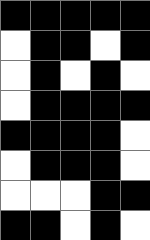[["black", "black", "black", "black", "black"], ["white", "black", "black", "white", "black"], ["white", "black", "white", "black", "white"], ["white", "black", "black", "black", "black"], ["black", "black", "black", "black", "white"], ["white", "black", "black", "black", "white"], ["white", "white", "white", "black", "black"], ["black", "black", "white", "black", "white"]]